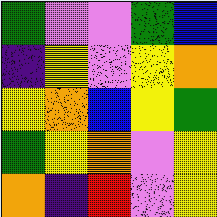[["green", "violet", "violet", "green", "blue"], ["indigo", "yellow", "violet", "yellow", "orange"], ["yellow", "orange", "blue", "yellow", "green"], ["green", "yellow", "orange", "violet", "yellow"], ["orange", "indigo", "red", "violet", "yellow"]]